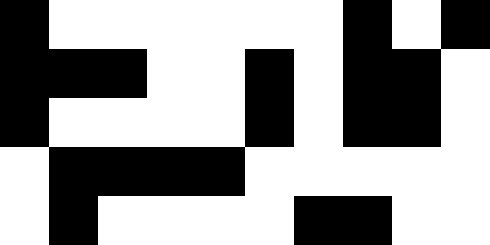[["black", "white", "white", "white", "white", "white", "white", "black", "white", "black"], ["black", "black", "black", "white", "white", "black", "white", "black", "black", "white"], ["black", "white", "white", "white", "white", "black", "white", "black", "black", "white"], ["white", "black", "black", "black", "black", "white", "white", "white", "white", "white"], ["white", "black", "white", "white", "white", "white", "black", "black", "white", "white"]]